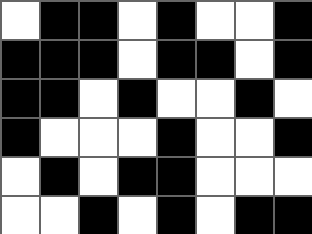[["white", "black", "black", "white", "black", "white", "white", "black"], ["black", "black", "black", "white", "black", "black", "white", "black"], ["black", "black", "white", "black", "white", "white", "black", "white"], ["black", "white", "white", "white", "black", "white", "white", "black"], ["white", "black", "white", "black", "black", "white", "white", "white"], ["white", "white", "black", "white", "black", "white", "black", "black"]]